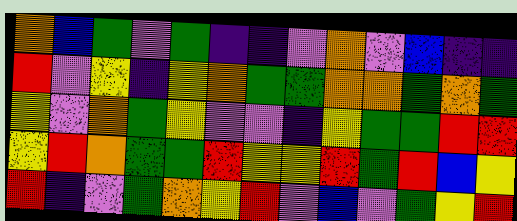[["orange", "blue", "green", "violet", "green", "indigo", "indigo", "violet", "orange", "violet", "blue", "indigo", "indigo"], ["red", "violet", "yellow", "indigo", "yellow", "orange", "green", "green", "orange", "orange", "green", "orange", "green"], ["yellow", "violet", "orange", "green", "yellow", "violet", "violet", "indigo", "yellow", "green", "green", "red", "red"], ["yellow", "red", "orange", "green", "green", "red", "yellow", "yellow", "red", "green", "red", "blue", "yellow"], ["red", "indigo", "violet", "green", "orange", "yellow", "red", "violet", "blue", "violet", "green", "yellow", "red"]]